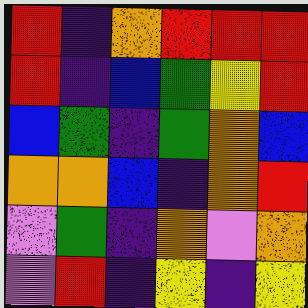[["red", "indigo", "orange", "red", "red", "red"], ["red", "indigo", "blue", "green", "yellow", "red"], ["blue", "green", "indigo", "green", "orange", "blue"], ["orange", "orange", "blue", "indigo", "orange", "red"], ["violet", "green", "indigo", "orange", "violet", "orange"], ["violet", "red", "indigo", "yellow", "indigo", "yellow"]]